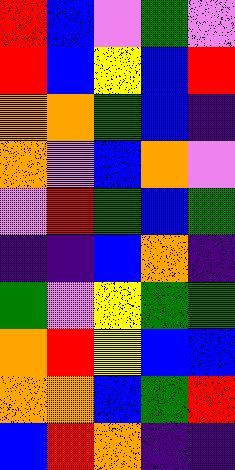[["red", "blue", "violet", "green", "violet"], ["red", "blue", "yellow", "blue", "red"], ["orange", "orange", "green", "blue", "indigo"], ["orange", "violet", "blue", "orange", "violet"], ["violet", "red", "green", "blue", "green"], ["indigo", "indigo", "blue", "orange", "indigo"], ["green", "violet", "yellow", "green", "green"], ["orange", "red", "yellow", "blue", "blue"], ["orange", "orange", "blue", "green", "red"], ["blue", "red", "orange", "indigo", "indigo"]]